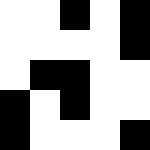[["white", "white", "black", "white", "black"], ["white", "white", "white", "white", "black"], ["white", "black", "black", "white", "white"], ["black", "white", "black", "white", "white"], ["black", "white", "white", "white", "black"]]